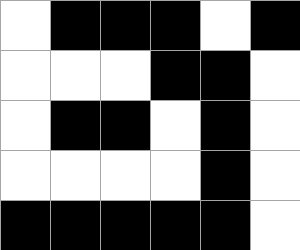[["white", "black", "black", "black", "white", "black"], ["white", "white", "white", "black", "black", "white"], ["white", "black", "black", "white", "black", "white"], ["white", "white", "white", "white", "black", "white"], ["black", "black", "black", "black", "black", "white"]]